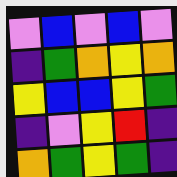[["violet", "blue", "violet", "blue", "violet"], ["indigo", "green", "orange", "yellow", "orange"], ["yellow", "blue", "blue", "yellow", "green"], ["indigo", "violet", "yellow", "red", "indigo"], ["orange", "green", "yellow", "green", "indigo"]]